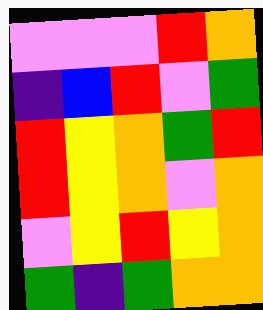[["violet", "violet", "violet", "red", "orange"], ["indigo", "blue", "red", "violet", "green"], ["red", "yellow", "orange", "green", "red"], ["red", "yellow", "orange", "violet", "orange"], ["violet", "yellow", "red", "yellow", "orange"], ["green", "indigo", "green", "orange", "orange"]]